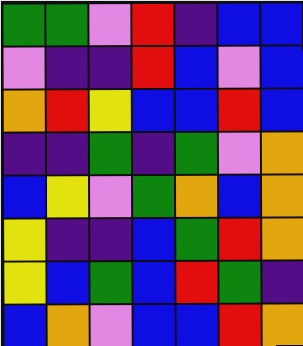[["green", "green", "violet", "red", "indigo", "blue", "blue"], ["violet", "indigo", "indigo", "red", "blue", "violet", "blue"], ["orange", "red", "yellow", "blue", "blue", "red", "blue"], ["indigo", "indigo", "green", "indigo", "green", "violet", "orange"], ["blue", "yellow", "violet", "green", "orange", "blue", "orange"], ["yellow", "indigo", "indigo", "blue", "green", "red", "orange"], ["yellow", "blue", "green", "blue", "red", "green", "indigo"], ["blue", "orange", "violet", "blue", "blue", "red", "orange"]]